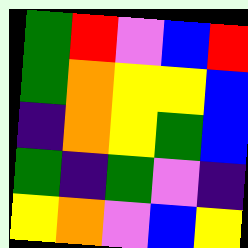[["green", "red", "violet", "blue", "red"], ["green", "orange", "yellow", "yellow", "blue"], ["indigo", "orange", "yellow", "green", "blue"], ["green", "indigo", "green", "violet", "indigo"], ["yellow", "orange", "violet", "blue", "yellow"]]